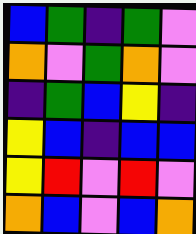[["blue", "green", "indigo", "green", "violet"], ["orange", "violet", "green", "orange", "violet"], ["indigo", "green", "blue", "yellow", "indigo"], ["yellow", "blue", "indigo", "blue", "blue"], ["yellow", "red", "violet", "red", "violet"], ["orange", "blue", "violet", "blue", "orange"]]